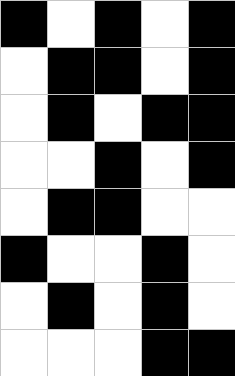[["black", "white", "black", "white", "black"], ["white", "black", "black", "white", "black"], ["white", "black", "white", "black", "black"], ["white", "white", "black", "white", "black"], ["white", "black", "black", "white", "white"], ["black", "white", "white", "black", "white"], ["white", "black", "white", "black", "white"], ["white", "white", "white", "black", "black"]]